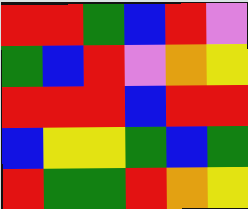[["red", "red", "green", "blue", "red", "violet"], ["green", "blue", "red", "violet", "orange", "yellow"], ["red", "red", "red", "blue", "red", "red"], ["blue", "yellow", "yellow", "green", "blue", "green"], ["red", "green", "green", "red", "orange", "yellow"]]